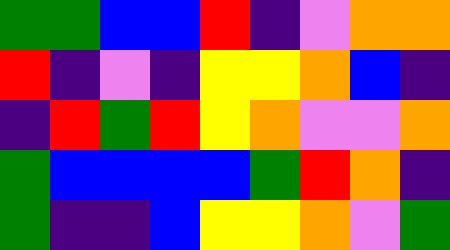[["green", "green", "blue", "blue", "red", "indigo", "violet", "orange", "orange"], ["red", "indigo", "violet", "indigo", "yellow", "yellow", "orange", "blue", "indigo"], ["indigo", "red", "green", "red", "yellow", "orange", "violet", "violet", "orange"], ["green", "blue", "blue", "blue", "blue", "green", "red", "orange", "indigo"], ["green", "indigo", "indigo", "blue", "yellow", "yellow", "orange", "violet", "green"]]